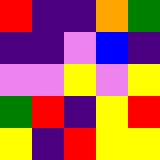[["red", "indigo", "indigo", "orange", "green"], ["indigo", "indigo", "violet", "blue", "indigo"], ["violet", "violet", "yellow", "violet", "yellow"], ["green", "red", "indigo", "yellow", "red"], ["yellow", "indigo", "red", "yellow", "yellow"]]